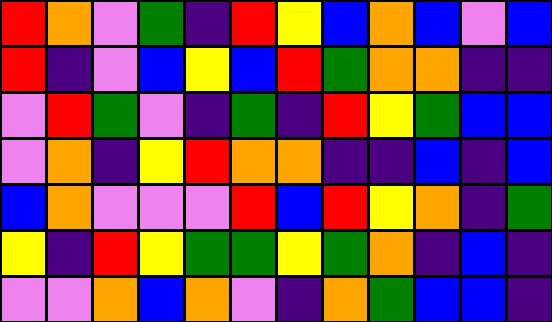[["red", "orange", "violet", "green", "indigo", "red", "yellow", "blue", "orange", "blue", "violet", "blue"], ["red", "indigo", "violet", "blue", "yellow", "blue", "red", "green", "orange", "orange", "indigo", "indigo"], ["violet", "red", "green", "violet", "indigo", "green", "indigo", "red", "yellow", "green", "blue", "blue"], ["violet", "orange", "indigo", "yellow", "red", "orange", "orange", "indigo", "indigo", "blue", "indigo", "blue"], ["blue", "orange", "violet", "violet", "violet", "red", "blue", "red", "yellow", "orange", "indigo", "green"], ["yellow", "indigo", "red", "yellow", "green", "green", "yellow", "green", "orange", "indigo", "blue", "indigo"], ["violet", "violet", "orange", "blue", "orange", "violet", "indigo", "orange", "green", "blue", "blue", "indigo"]]